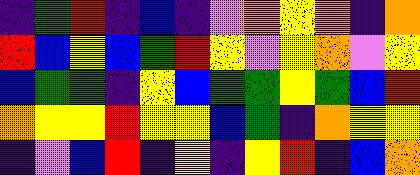[["indigo", "green", "red", "indigo", "blue", "indigo", "violet", "orange", "yellow", "orange", "indigo", "orange"], ["red", "blue", "yellow", "blue", "green", "red", "yellow", "violet", "yellow", "orange", "violet", "yellow"], ["blue", "green", "green", "indigo", "yellow", "blue", "green", "green", "yellow", "green", "blue", "red"], ["orange", "yellow", "yellow", "red", "yellow", "yellow", "blue", "green", "indigo", "orange", "yellow", "yellow"], ["indigo", "violet", "blue", "red", "indigo", "yellow", "indigo", "yellow", "red", "indigo", "blue", "orange"]]